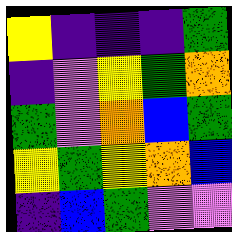[["yellow", "indigo", "indigo", "indigo", "green"], ["indigo", "violet", "yellow", "green", "orange"], ["green", "violet", "orange", "blue", "green"], ["yellow", "green", "yellow", "orange", "blue"], ["indigo", "blue", "green", "violet", "violet"]]